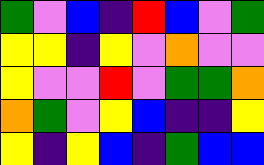[["green", "violet", "blue", "indigo", "red", "blue", "violet", "green"], ["yellow", "yellow", "indigo", "yellow", "violet", "orange", "violet", "violet"], ["yellow", "violet", "violet", "red", "violet", "green", "green", "orange"], ["orange", "green", "violet", "yellow", "blue", "indigo", "indigo", "yellow"], ["yellow", "indigo", "yellow", "blue", "indigo", "green", "blue", "blue"]]